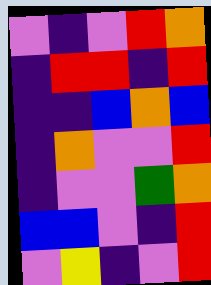[["violet", "indigo", "violet", "red", "orange"], ["indigo", "red", "red", "indigo", "red"], ["indigo", "indigo", "blue", "orange", "blue"], ["indigo", "orange", "violet", "violet", "red"], ["indigo", "violet", "violet", "green", "orange"], ["blue", "blue", "violet", "indigo", "red"], ["violet", "yellow", "indigo", "violet", "red"]]